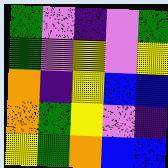[["green", "violet", "indigo", "violet", "green"], ["green", "violet", "yellow", "violet", "yellow"], ["orange", "indigo", "yellow", "blue", "blue"], ["orange", "green", "yellow", "violet", "indigo"], ["yellow", "green", "orange", "blue", "blue"]]